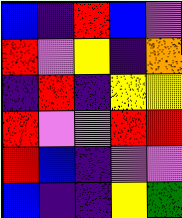[["blue", "indigo", "red", "blue", "violet"], ["red", "violet", "yellow", "indigo", "orange"], ["indigo", "red", "indigo", "yellow", "yellow"], ["red", "violet", "violet", "red", "red"], ["red", "blue", "indigo", "violet", "violet"], ["blue", "indigo", "indigo", "yellow", "green"]]